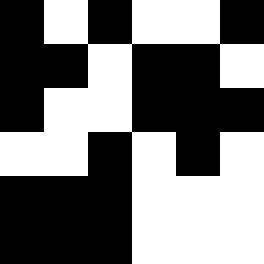[["black", "white", "black", "white", "white", "black"], ["black", "black", "white", "black", "black", "white"], ["black", "white", "white", "black", "black", "black"], ["white", "white", "black", "white", "black", "white"], ["black", "black", "black", "white", "white", "white"], ["black", "black", "black", "white", "white", "white"]]